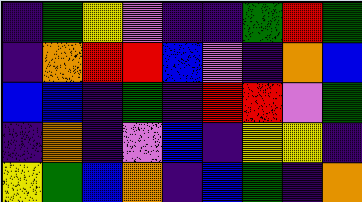[["indigo", "green", "yellow", "violet", "indigo", "indigo", "green", "red", "green"], ["indigo", "orange", "red", "red", "blue", "violet", "indigo", "orange", "blue"], ["blue", "blue", "indigo", "green", "indigo", "red", "red", "violet", "green"], ["indigo", "orange", "indigo", "violet", "blue", "indigo", "yellow", "yellow", "indigo"], ["yellow", "green", "blue", "orange", "indigo", "blue", "green", "indigo", "orange"]]